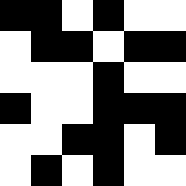[["black", "black", "white", "black", "white", "white"], ["white", "black", "black", "white", "black", "black"], ["white", "white", "white", "black", "white", "white"], ["black", "white", "white", "black", "black", "black"], ["white", "white", "black", "black", "white", "black"], ["white", "black", "white", "black", "white", "white"]]